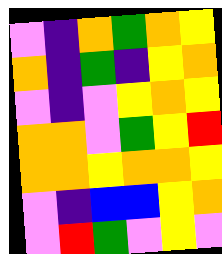[["violet", "indigo", "orange", "green", "orange", "yellow"], ["orange", "indigo", "green", "indigo", "yellow", "orange"], ["violet", "indigo", "violet", "yellow", "orange", "yellow"], ["orange", "orange", "violet", "green", "yellow", "red"], ["orange", "orange", "yellow", "orange", "orange", "yellow"], ["violet", "indigo", "blue", "blue", "yellow", "orange"], ["violet", "red", "green", "violet", "yellow", "violet"]]